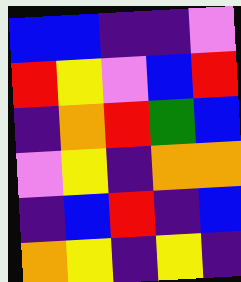[["blue", "blue", "indigo", "indigo", "violet"], ["red", "yellow", "violet", "blue", "red"], ["indigo", "orange", "red", "green", "blue"], ["violet", "yellow", "indigo", "orange", "orange"], ["indigo", "blue", "red", "indigo", "blue"], ["orange", "yellow", "indigo", "yellow", "indigo"]]